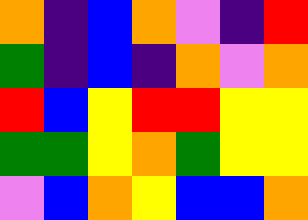[["orange", "indigo", "blue", "orange", "violet", "indigo", "red"], ["green", "indigo", "blue", "indigo", "orange", "violet", "orange"], ["red", "blue", "yellow", "red", "red", "yellow", "yellow"], ["green", "green", "yellow", "orange", "green", "yellow", "yellow"], ["violet", "blue", "orange", "yellow", "blue", "blue", "orange"]]